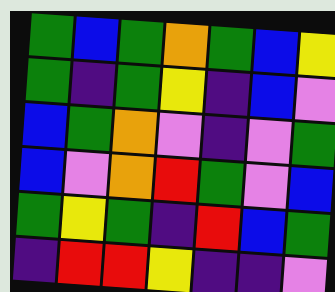[["green", "blue", "green", "orange", "green", "blue", "yellow"], ["green", "indigo", "green", "yellow", "indigo", "blue", "violet"], ["blue", "green", "orange", "violet", "indigo", "violet", "green"], ["blue", "violet", "orange", "red", "green", "violet", "blue"], ["green", "yellow", "green", "indigo", "red", "blue", "green"], ["indigo", "red", "red", "yellow", "indigo", "indigo", "violet"]]